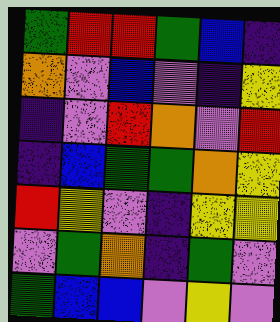[["green", "red", "red", "green", "blue", "indigo"], ["orange", "violet", "blue", "violet", "indigo", "yellow"], ["indigo", "violet", "red", "orange", "violet", "red"], ["indigo", "blue", "green", "green", "orange", "yellow"], ["red", "yellow", "violet", "indigo", "yellow", "yellow"], ["violet", "green", "orange", "indigo", "green", "violet"], ["green", "blue", "blue", "violet", "yellow", "violet"]]